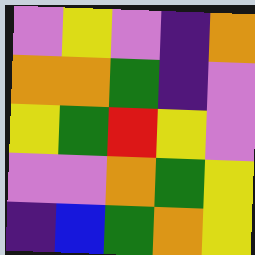[["violet", "yellow", "violet", "indigo", "orange"], ["orange", "orange", "green", "indigo", "violet"], ["yellow", "green", "red", "yellow", "violet"], ["violet", "violet", "orange", "green", "yellow"], ["indigo", "blue", "green", "orange", "yellow"]]